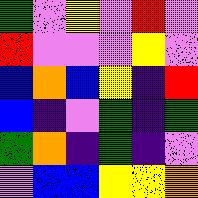[["green", "violet", "yellow", "violet", "red", "violet"], ["red", "violet", "violet", "violet", "yellow", "violet"], ["blue", "orange", "blue", "yellow", "indigo", "red"], ["blue", "indigo", "violet", "green", "indigo", "green"], ["green", "orange", "indigo", "green", "indigo", "violet"], ["violet", "blue", "blue", "yellow", "yellow", "orange"]]